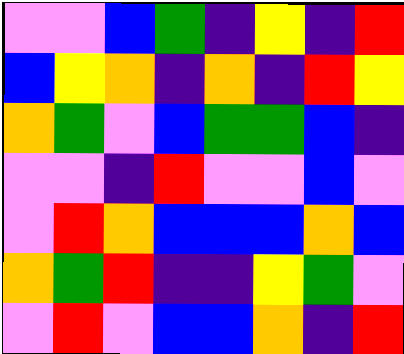[["violet", "violet", "blue", "green", "indigo", "yellow", "indigo", "red"], ["blue", "yellow", "orange", "indigo", "orange", "indigo", "red", "yellow"], ["orange", "green", "violet", "blue", "green", "green", "blue", "indigo"], ["violet", "violet", "indigo", "red", "violet", "violet", "blue", "violet"], ["violet", "red", "orange", "blue", "blue", "blue", "orange", "blue"], ["orange", "green", "red", "indigo", "indigo", "yellow", "green", "violet"], ["violet", "red", "violet", "blue", "blue", "orange", "indigo", "red"]]